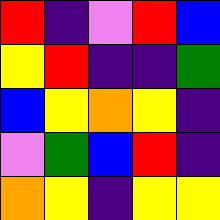[["red", "indigo", "violet", "red", "blue"], ["yellow", "red", "indigo", "indigo", "green"], ["blue", "yellow", "orange", "yellow", "indigo"], ["violet", "green", "blue", "red", "indigo"], ["orange", "yellow", "indigo", "yellow", "yellow"]]